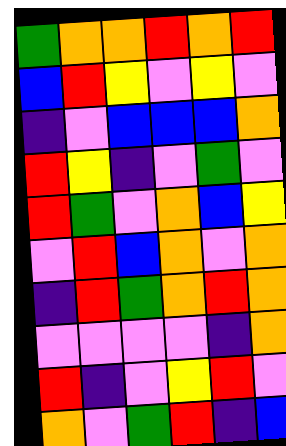[["green", "orange", "orange", "red", "orange", "red"], ["blue", "red", "yellow", "violet", "yellow", "violet"], ["indigo", "violet", "blue", "blue", "blue", "orange"], ["red", "yellow", "indigo", "violet", "green", "violet"], ["red", "green", "violet", "orange", "blue", "yellow"], ["violet", "red", "blue", "orange", "violet", "orange"], ["indigo", "red", "green", "orange", "red", "orange"], ["violet", "violet", "violet", "violet", "indigo", "orange"], ["red", "indigo", "violet", "yellow", "red", "violet"], ["orange", "violet", "green", "red", "indigo", "blue"]]